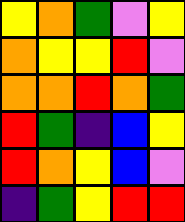[["yellow", "orange", "green", "violet", "yellow"], ["orange", "yellow", "yellow", "red", "violet"], ["orange", "orange", "red", "orange", "green"], ["red", "green", "indigo", "blue", "yellow"], ["red", "orange", "yellow", "blue", "violet"], ["indigo", "green", "yellow", "red", "red"]]